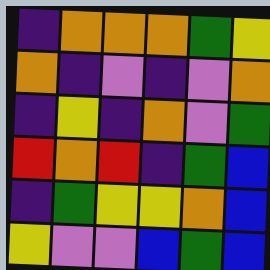[["indigo", "orange", "orange", "orange", "green", "yellow"], ["orange", "indigo", "violet", "indigo", "violet", "orange"], ["indigo", "yellow", "indigo", "orange", "violet", "green"], ["red", "orange", "red", "indigo", "green", "blue"], ["indigo", "green", "yellow", "yellow", "orange", "blue"], ["yellow", "violet", "violet", "blue", "green", "blue"]]